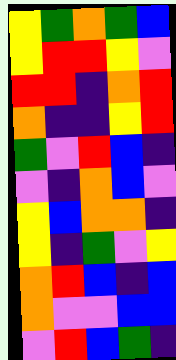[["yellow", "green", "orange", "green", "blue"], ["yellow", "red", "red", "yellow", "violet"], ["red", "red", "indigo", "orange", "red"], ["orange", "indigo", "indigo", "yellow", "red"], ["green", "violet", "red", "blue", "indigo"], ["violet", "indigo", "orange", "blue", "violet"], ["yellow", "blue", "orange", "orange", "indigo"], ["yellow", "indigo", "green", "violet", "yellow"], ["orange", "red", "blue", "indigo", "blue"], ["orange", "violet", "violet", "blue", "blue"], ["violet", "red", "blue", "green", "indigo"]]